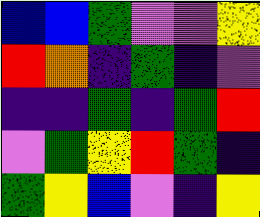[["blue", "blue", "green", "violet", "violet", "yellow"], ["red", "orange", "indigo", "green", "indigo", "violet"], ["indigo", "indigo", "green", "indigo", "green", "red"], ["violet", "green", "yellow", "red", "green", "indigo"], ["green", "yellow", "blue", "violet", "indigo", "yellow"]]